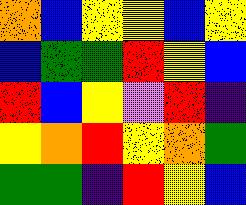[["orange", "blue", "yellow", "yellow", "blue", "yellow"], ["blue", "green", "green", "red", "yellow", "blue"], ["red", "blue", "yellow", "violet", "red", "indigo"], ["yellow", "orange", "red", "yellow", "orange", "green"], ["green", "green", "indigo", "red", "yellow", "blue"]]